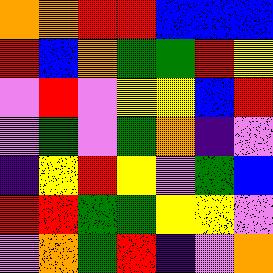[["orange", "orange", "red", "red", "blue", "blue", "blue"], ["red", "blue", "orange", "green", "green", "red", "yellow"], ["violet", "red", "violet", "yellow", "yellow", "blue", "red"], ["violet", "green", "violet", "green", "orange", "indigo", "violet"], ["indigo", "yellow", "red", "yellow", "violet", "green", "blue"], ["red", "red", "green", "green", "yellow", "yellow", "violet"], ["violet", "orange", "green", "red", "indigo", "violet", "orange"]]